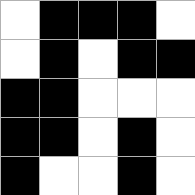[["white", "black", "black", "black", "white"], ["white", "black", "white", "black", "black"], ["black", "black", "white", "white", "white"], ["black", "black", "white", "black", "white"], ["black", "white", "white", "black", "white"]]